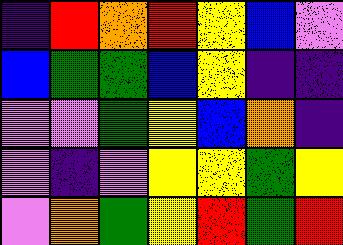[["indigo", "red", "orange", "red", "yellow", "blue", "violet"], ["blue", "green", "green", "blue", "yellow", "indigo", "indigo"], ["violet", "violet", "green", "yellow", "blue", "orange", "indigo"], ["violet", "indigo", "violet", "yellow", "yellow", "green", "yellow"], ["violet", "orange", "green", "yellow", "red", "green", "red"]]